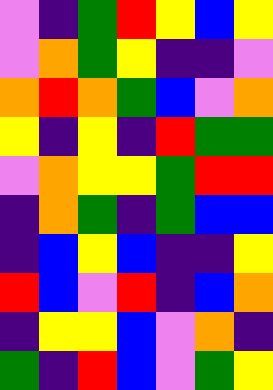[["violet", "indigo", "green", "red", "yellow", "blue", "yellow"], ["violet", "orange", "green", "yellow", "indigo", "indigo", "violet"], ["orange", "red", "orange", "green", "blue", "violet", "orange"], ["yellow", "indigo", "yellow", "indigo", "red", "green", "green"], ["violet", "orange", "yellow", "yellow", "green", "red", "red"], ["indigo", "orange", "green", "indigo", "green", "blue", "blue"], ["indigo", "blue", "yellow", "blue", "indigo", "indigo", "yellow"], ["red", "blue", "violet", "red", "indigo", "blue", "orange"], ["indigo", "yellow", "yellow", "blue", "violet", "orange", "indigo"], ["green", "indigo", "red", "blue", "violet", "green", "yellow"]]